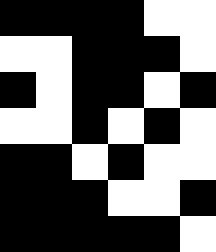[["black", "black", "black", "black", "white", "white"], ["white", "white", "black", "black", "black", "white"], ["black", "white", "black", "black", "white", "black"], ["white", "white", "black", "white", "black", "white"], ["black", "black", "white", "black", "white", "white"], ["black", "black", "black", "white", "white", "black"], ["black", "black", "black", "black", "black", "white"]]